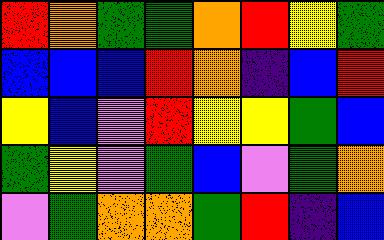[["red", "orange", "green", "green", "orange", "red", "yellow", "green"], ["blue", "blue", "blue", "red", "orange", "indigo", "blue", "red"], ["yellow", "blue", "violet", "red", "yellow", "yellow", "green", "blue"], ["green", "yellow", "violet", "green", "blue", "violet", "green", "orange"], ["violet", "green", "orange", "orange", "green", "red", "indigo", "blue"]]